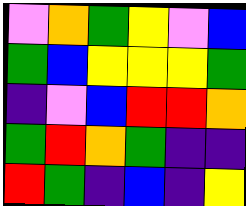[["violet", "orange", "green", "yellow", "violet", "blue"], ["green", "blue", "yellow", "yellow", "yellow", "green"], ["indigo", "violet", "blue", "red", "red", "orange"], ["green", "red", "orange", "green", "indigo", "indigo"], ["red", "green", "indigo", "blue", "indigo", "yellow"]]